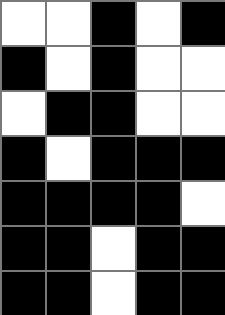[["white", "white", "black", "white", "black"], ["black", "white", "black", "white", "white"], ["white", "black", "black", "white", "white"], ["black", "white", "black", "black", "black"], ["black", "black", "black", "black", "white"], ["black", "black", "white", "black", "black"], ["black", "black", "white", "black", "black"]]